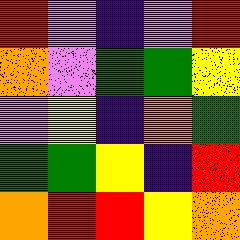[["red", "violet", "indigo", "violet", "red"], ["orange", "violet", "green", "green", "yellow"], ["violet", "yellow", "indigo", "orange", "green"], ["green", "green", "yellow", "indigo", "red"], ["orange", "red", "red", "yellow", "orange"]]